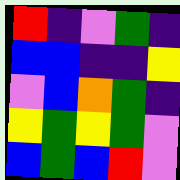[["red", "indigo", "violet", "green", "indigo"], ["blue", "blue", "indigo", "indigo", "yellow"], ["violet", "blue", "orange", "green", "indigo"], ["yellow", "green", "yellow", "green", "violet"], ["blue", "green", "blue", "red", "violet"]]